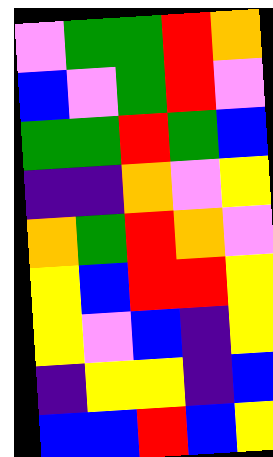[["violet", "green", "green", "red", "orange"], ["blue", "violet", "green", "red", "violet"], ["green", "green", "red", "green", "blue"], ["indigo", "indigo", "orange", "violet", "yellow"], ["orange", "green", "red", "orange", "violet"], ["yellow", "blue", "red", "red", "yellow"], ["yellow", "violet", "blue", "indigo", "yellow"], ["indigo", "yellow", "yellow", "indigo", "blue"], ["blue", "blue", "red", "blue", "yellow"]]